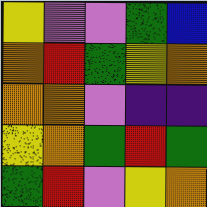[["yellow", "violet", "violet", "green", "blue"], ["orange", "red", "green", "yellow", "orange"], ["orange", "orange", "violet", "indigo", "indigo"], ["yellow", "orange", "green", "red", "green"], ["green", "red", "violet", "yellow", "orange"]]